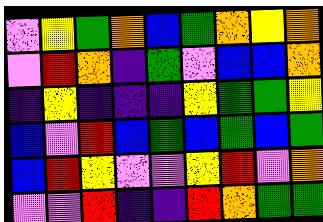[["violet", "yellow", "green", "orange", "blue", "green", "orange", "yellow", "orange"], ["violet", "red", "orange", "indigo", "green", "violet", "blue", "blue", "orange"], ["indigo", "yellow", "indigo", "indigo", "indigo", "yellow", "green", "green", "yellow"], ["blue", "violet", "red", "blue", "green", "blue", "green", "blue", "green"], ["blue", "red", "yellow", "violet", "violet", "yellow", "red", "violet", "orange"], ["violet", "violet", "red", "indigo", "indigo", "red", "orange", "green", "green"]]